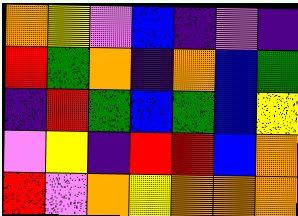[["orange", "yellow", "violet", "blue", "indigo", "violet", "indigo"], ["red", "green", "orange", "indigo", "orange", "blue", "green"], ["indigo", "red", "green", "blue", "green", "blue", "yellow"], ["violet", "yellow", "indigo", "red", "red", "blue", "orange"], ["red", "violet", "orange", "yellow", "orange", "orange", "orange"]]